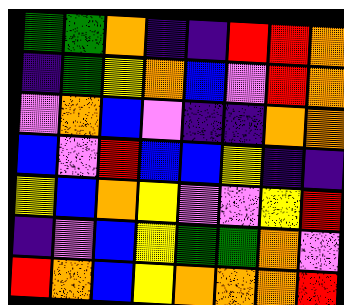[["green", "green", "orange", "indigo", "indigo", "red", "red", "orange"], ["indigo", "green", "yellow", "orange", "blue", "violet", "red", "orange"], ["violet", "orange", "blue", "violet", "indigo", "indigo", "orange", "orange"], ["blue", "violet", "red", "blue", "blue", "yellow", "indigo", "indigo"], ["yellow", "blue", "orange", "yellow", "violet", "violet", "yellow", "red"], ["indigo", "violet", "blue", "yellow", "green", "green", "orange", "violet"], ["red", "orange", "blue", "yellow", "orange", "orange", "orange", "red"]]